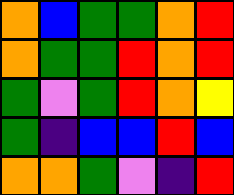[["orange", "blue", "green", "green", "orange", "red"], ["orange", "green", "green", "red", "orange", "red"], ["green", "violet", "green", "red", "orange", "yellow"], ["green", "indigo", "blue", "blue", "red", "blue"], ["orange", "orange", "green", "violet", "indigo", "red"]]